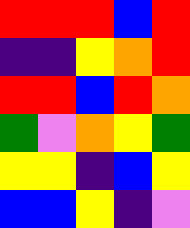[["red", "red", "red", "blue", "red"], ["indigo", "indigo", "yellow", "orange", "red"], ["red", "red", "blue", "red", "orange"], ["green", "violet", "orange", "yellow", "green"], ["yellow", "yellow", "indigo", "blue", "yellow"], ["blue", "blue", "yellow", "indigo", "violet"]]